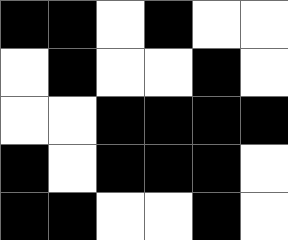[["black", "black", "white", "black", "white", "white"], ["white", "black", "white", "white", "black", "white"], ["white", "white", "black", "black", "black", "black"], ["black", "white", "black", "black", "black", "white"], ["black", "black", "white", "white", "black", "white"]]